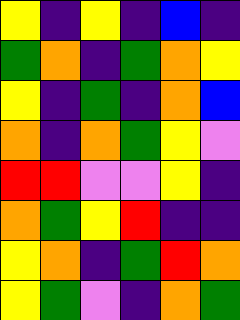[["yellow", "indigo", "yellow", "indigo", "blue", "indigo"], ["green", "orange", "indigo", "green", "orange", "yellow"], ["yellow", "indigo", "green", "indigo", "orange", "blue"], ["orange", "indigo", "orange", "green", "yellow", "violet"], ["red", "red", "violet", "violet", "yellow", "indigo"], ["orange", "green", "yellow", "red", "indigo", "indigo"], ["yellow", "orange", "indigo", "green", "red", "orange"], ["yellow", "green", "violet", "indigo", "orange", "green"]]